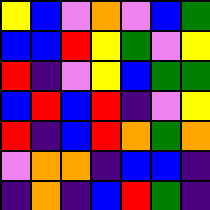[["yellow", "blue", "violet", "orange", "violet", "blue", "green"], ["blue", "blue", "red", "yellow", "green", "violet", "yellow"], ["red", "indigo", "violet", "yellow", "blue", "green", "green"], ["blue", "red", "blue", "red", "indigo", "violet", "yellow"], ["red", "indigo", "blue", "red", "orange", "green", "orange"], ["violet", "orange", "orange", "indigo", "blue", "blue", "indigo"], ["indigo", "orange", "indigo", "blue", "red", "green", "indigo"]]